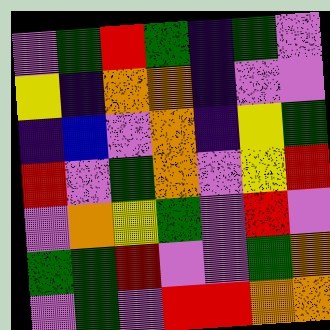[["violet", "green", "red", "green", "indigo", "green", "violet"], ["yellow", "indigo", "orange", "orange", "indigo", "violet", "violet"], ["indigo", "blue", "violet", "orange", "indigo", "yellow", "green"], ["red", "violet", "green", "orange", "violet", "yellow", "red"], ["violet", "orange", "yellow", "green", "violet", "red", "violet"], ["green", "green", "red", "violet", "violet", "green", "orange"], ["violet", "green", "violet", "red", "red", "orange", "orange"]]